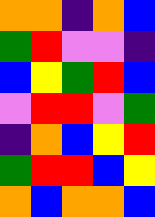[["orange", "orange", "indigo", "orange", "blue"], ["green", "red", "violet", "violet", "indigo"], ["blue", "yellow", "green", "red", "blue"], ["violet", "red", "red", "violet", "green"], ["indigo", "orange", "blue", "yellow", "red"], ["green", "red", "red", "blue", "yellow"], ["orange", "blue", "orange", "orange", "blue"]]